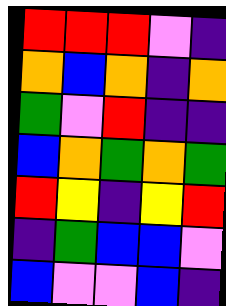[["red", "red", "red", "violet", "indigo"], ["orange", "blue", "orange", "indigo", "orange"], ["green", "violet", "red", "indigo", "indigo"], ["blue", "orange", "green", "orange", "green"], ["red", "yellow", "indigo", "yellow", "red"], ["indigo", "green", "blue", "blue", "violet"], ["blue", "violet", "violet", "blue", "indigo"]]